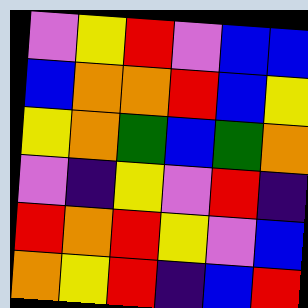[["violet", "yellow", "red", "violet", "blue", "blue"], ["blue", "orange", "orange", "red", "blue", "yellow"], ["yellow", "orange", "green", "blue", "green", "orange"], ["violet", "indigo", "yellow", "violet", "red", "indigo"], ["red", "orange", "red", "yellow", "violet", "blue"], ["orange", "yellow", "red", "indigo", "blue", "red"]]